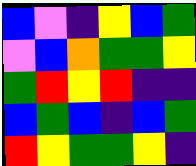[["blue", "violet", "indigo", "yellow", "blue", "green"], ["violet", "blue", "orange", "green", "green", "yellow"], ["green", "red", "yellow", "red", "indigo", "indigo"], ["blue", "green", "blue", "indigo", "blue", "green"], ["red", "yellow", "green", "green", "yellow", "indigo"]]